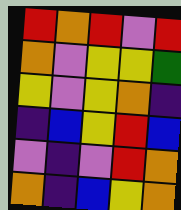[["red", "orange", "red", "violet", "red"], ["orange", "violet", "yellow", "yellow", "green"], ["yellow", "violet", "yellow", "orange", "indigo"], ["indigo", "blue", "yellow", "red", "blue"], ["violet", "indigo", "violet", "red", "orange"], ["orange", "indigo", "blue", "yellow", "orange"]]